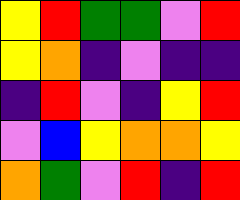[["yellow", "red", "green", "green", "violet", "red"], ["yellow", "orange", "indigo", "violet", "indigo", "indigo"], ["indigo", "red", "violet", "indigo", "yellow", "red"], ["violet", "blue", "yellow", "orange", "orange", "yellow"], ["orange", "green", "violet", "red", "indigo", "red"]]